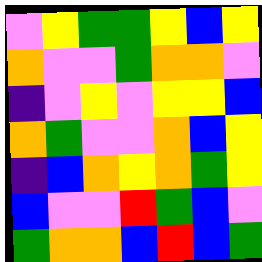[["violet", "yellow", "green", "green", "yellow", "blue", "yellow"], ["orange", "violet", "violet", "green", "orange", "orange", "violet"], ["indigo", "violet", "yellow", "violet", "yellow", "yellow", "blue"], ["orange", "green", "violet", "violet", "orange", "blue", "yellow"], ["indigo", "blue", "orange", "yellow", "orange", "green", "yellow"], ["blue", "violet", "violet", "red", "green", "blue", "violet"], ["green", "orange", "orange", "blue", "red", "blue", "green"]]